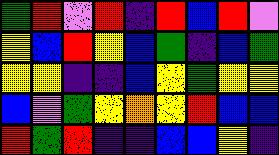[["green", "red", "violet", "red", "indigo", "red", "blue", "red", "violet"], ["yellow", "blue", "red", "yellow", "blue", "green", "indigo", "blue", "green"], ["yellow", "yellow", "indigo", "indigo", "blue", "yellow", "green", "yellow", "yellow"], ["blue", "violet", "green", "yellow", "orange", "yellow", "red", "blue", "blue"], ["red", "green", "red", "indigo", "indigo", "blue", "blue", "yellow", "indigo"]]